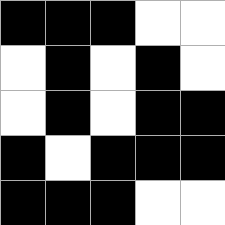[["black", "black", "black", "white", "white"], ["white", "black", "white", "black", "white"], ["white", "black", "white", "black", "black"], ["black", "white", "black", "black", "black"], ["black", "black", "black", "white", "white"]]